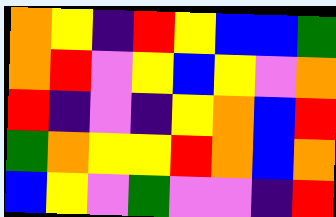[["orange", "yellow", "indigo", "red", "yellow", "blue", "blue", "green"], ["orange", "red", "violet", "yellow", "blue", "yellow", "violet", "orange"], ["red", "indigo", "violet", "indigo", "yellow", "orange", "blue", "red"], ["green", "orange", "yellow", "yellow", "red", "orange", "blue", "orange"], ["blue", "yellow", "violet", "green", "violet", "violet", "indigo", "red"]]